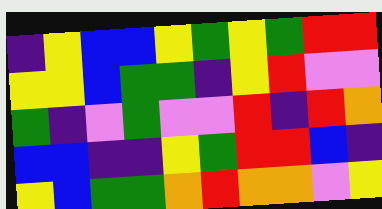[["indigo", "yellow", "blue", "blue", "yellow", "green", "yellow", "green", "red", "red"], ["yellow", "yellow", "blue", "green", "green", "indigo", "yellow", "red", "violet", "violet"], ["green", "indigo", "violet", "green", "violet", "violet", "red", "indigo", "red", "orange"], ["blue", "blue", "indigo", "indigo", "yellow", "green", "red", "red", "blue", "indigo"], ["yellow", "blue", "green", "green", "orange", "red", "orange", "orange", "violet", "yellow"]]